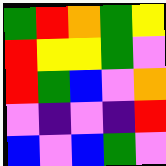[["green", "red", "orange", "green", "yellow"], ["red", "yellow", "yellow", "green", "violet"], ["red", "green", "blue", "violet", "orange"], ["violet", "indigo", "violet", "indigo", "red"], ["blue", "violet", "blue", "green", "violet"]]